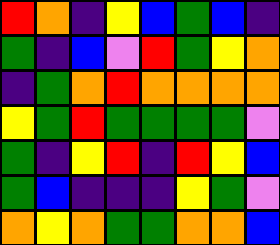[["red", "orange", "indigo", "yellow", "blue", "green", "blue", "indigo"], ["green", "indigo", "blue", "violet", "red", "green", "yellow", "orange"], ["indigo", "green", "orange", "red", "orange", "orange", "orange", "orange"], ["yellow", "green", "red", "green", "green", "green", "green", "violet"], ["green", "indigo", "yellow", "red", "indigo", "red", "yellow", "blue"], ["green", "blue", "indigo", "indigo", "indigo", "yellow", "green", "violet"], ["orange", "yellow", "orange", "green", "green", "orange", "orange", "blue"]]